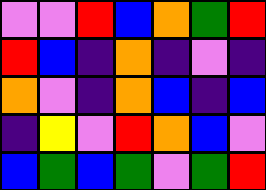[["violet", "violet", "red", "blue", "orange", "green", "red"], ["red", "blue", "indigo", "orange", "indigo", "violet", "indigo"], ["orange", "violet", "indigo", "orange", "blue", "indigo", "blue"], ["indigo", "yellow", "violet", "red", "orange", "blue", "violet"], ["blue", "green", "blue", "green", "violet", "green", "red"]]